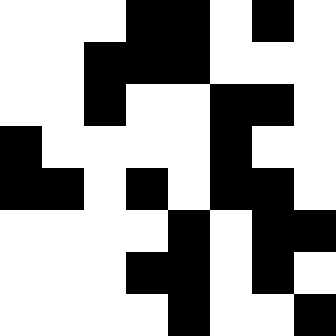[["white", "white", "white", "black", "black", "white", "black", "white"], ["white", "white", "black", "black", "black", "white", "white", "white"], ["white", "white", "black", "white", "white", "black", "black", "white"], ["black", "white", "white", "white", "white", "black", "white", "white"], ["black", "black", "white", "black", "white", "black", "black", "white"], ["white", "white", "white", "white", "black", "white", "black", "black"], ["white", "white", "white", "black", "black", "white", "black", "white"], ["white", "white", "white", "white", "black", "white", "white", "black"]]